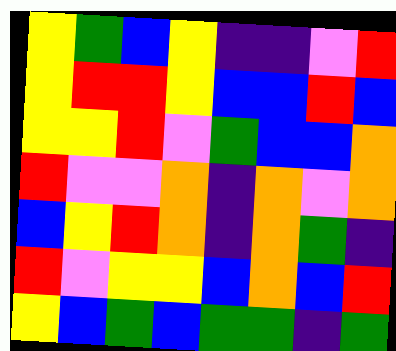[["yellow", "green", "blue", "yellow", "indigo", "indigo", "violet", "red"], ["yellow", "red", "red", "yellow", "blue", "blue", "red", "blue"], ["yellow", "yellow", "red", "violet", "green", "blue", "blue", "orange"], ["red", "violet", "violet", "orange", "indigo", "orange", "violet", "orange"], ["blue", "yellow", "red", "orange", "indigo", "orange", "green", "indigo"], ["red", "violet", "yellow", "yellow", "blue", "orange", "blue", "red"], ["yellow", "blue", "green", "blue", "green", "green", "indigo", "green"]]